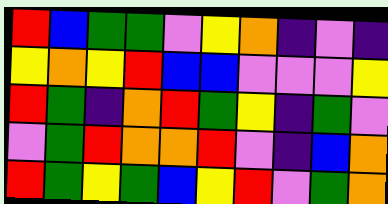[["red", "blue", "green", "green", "violet", "yellow", "orange", "indigo", "violet", "indigo"], ["yellow", "orange", "yellow", "red", "blue", "blue", "violet", "violet", "violet", "yellow"], ["red", "green", "indigo", "orange", "red", "green", "yellow", "indigo", "green", "violet"], ["violet", "green", "red", "orange", "orange", "red", "violet", "indigo", "blue", "orange"], ["red", "green", "yellow", "green", "blue", "yellow", "red", "violet", "green", "orange"]]